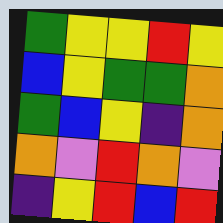[["green", "yellow", "yellow", "red", "yellow"], ["blue", "yellow", "green", "green", "orange"], ["green", "blue", "yellow", "indigo", "orange"], ["orange", "violet", "red", "orange", "violet"], ["indigo", "yellow", "red", "blue", "red"]]